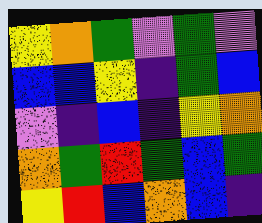[["yellow", "orange", "green", "violet", "green", "violet"], ["blue", "blue", "yellow", "indigo", "green", "blue"], ["violet", "indigo", "blue", "indigo", "yellow", "orange"], ["orange", "green", "red", "green", "blue", "green"], ["yellow", "red", "blue", "orange", "blue", "indigo"]]